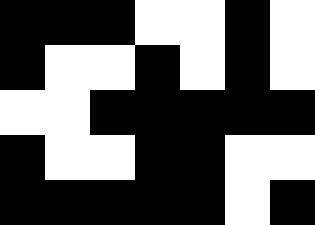[["black", "black", "black", "white", "white", "black", "white"], ["black", "white", "white", "black", "white", "black", "white"], ["white", "white", "black", "black", "black", "black", "black"], ["black", "white", "white", "black", "black", "white", "white"], ["black", "black", "black", "black", "black", "white", "black"]]